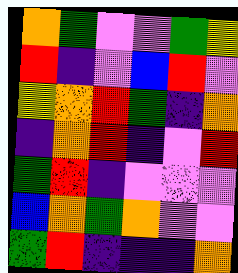[["orange", "green", "violet", "violet", "green", "yellow"], ["red", "indigo", "violet", "blue", "red", "violet"], ["yellow", "orange", "red", "green", "indigo", "orange"], ["indigo", "orange", "red", "indigo", "violet", "red"], ["green", "red", "indigo", "violet", "violet", "violet"], ["blue", "orange", "green", "orange", "violet", "violet"], ["green", "red", "indigo", "indigo", "indigo", "orange"]]